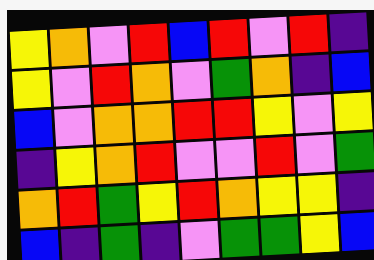[["yellow", "orange", "violet", "red", "blue", "red", "violet", "red", "indigo"], ["yellow", "violet", "red", "orange", "violet", "green", "orange", "indigo", "blue"], ["blue", "violet", "orange", "orange", "red", "red", "yellow", "violet", "yellow"], ["indigo", "yellow", "orange", "red", "violet", "violet", "red", "violet", "green"], ["orange", "red", "green", "yellow", "red", "orange", "yellow", "yellow", "indigo"], ["blue", "indigo", "green", "indigo", "violet", "green", "green", "yellow", "blue"]]